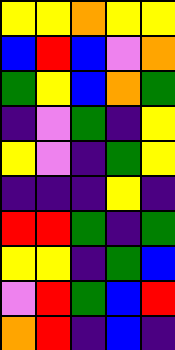[["yellow", "yellow", "orange", "yellow", "yellow"], ["blue", "red", "blue", "violet", "orange"], ["green", "yellow", "blue", "orange", "green"], ["indigo", "violet", "green", "indigo", "yellow"], ["yellow", "violet", "indigo", "green", "yellow"], ["indigo", "indigo", "indigo", "yellow", "indigo"], ["red", "red", "green", "indigo", "green"], ["yellow", "yellow", "indigo", "green", "blue"], ["violet", "red", "green", "blue", "red"], ["orange", "red", "indigo", "blue", "indigo"]]